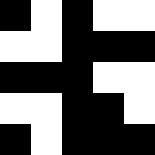[["black", "white", "black", "white", "white"], ["white", "white", "black", "black", "black"], ["black", "black", "black", "white", "white"], ["white", "white", "black", "black", "white"], ["black", "white", "black", "black", "black"]]